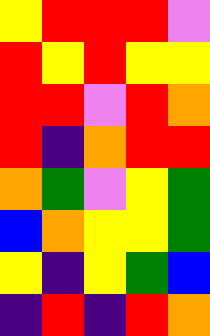[["yellow", "red", "red", "red", "violet"], ["red", "yellow", "red", "yellow", "yellow"], ["red", "red", "violet", "red", "orange"], ["red", "indigo", "orange", "red", "red"], ["orange", "green", "violet", "yellow", "green"], ["blue", "orange", "yellow", "yellow", "green"], ["yellow", "indigo", "yellow", "green", "blue"], ["indigo", "red", "indigo", "red", "orange"]]